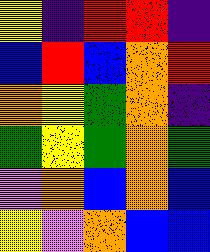[["yellow", "indigo", "red", "red", "indigo"], ["blue", "red", "blue", "orange", "red"], ["orange", "yellow", "green", "orange", "indigo"], ["green", "yellow", "green", "orange", "green"], ["violet", "orange", "blue", "orange", "blue"], ["yellow", "violet", "orange", "blue", "blue"]]